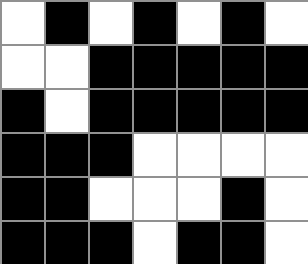[["white", "black", "white", "black", "white", "black", "white"], ["white", "white", "black", "black", "black", "black", "black"], ["black", "white", "black", "black", "black", "black", "black"], ["black", "black", "black", "white", "white", "white", "white"], ["black", "black", "white", "white", "white", "black", "white"], ["black", "black", "black", "white", "black", "black", "white"]]